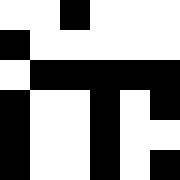[["white", "white", "black", "white", "white", "white"], ["black", "white", "white", "white", "white", "white"], ["white", "black", "black", "black", "black", "black"], ["black", "white", "white", "black", "white", "black"], ["black", "white", "white", "black", "white", "white"], ["black", "white", "white", "black", "white", "black"]]